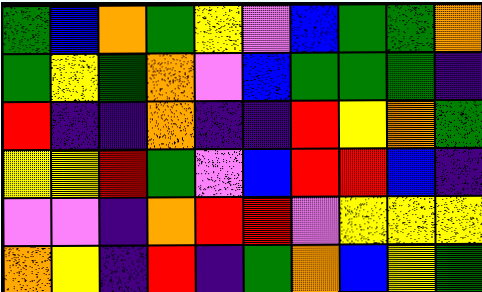[["green", "blue", "orange", "green", "yellow", "violet", "blue", "green", "green", "orange"], ["green", "yellow", "green", "orange", "violet", "blue", "green", "green", "green", "indigo"], ["red", "indigo", "indigo", "orange", "indigo", "indigo", "red", "yellow", "orange", "green"], ["yellow", "yellow", "red", "green", "violet", "blue", "red", "red", "blue", "indigo"], ["violet", "violet", "indigo", "orange", "red", "red", "violet", "yellow", "yellow", "yellow"], ["orange", "yellow", "indigo", "red", "indigo", "green", "orange", "blue", "yellow", "green"]]